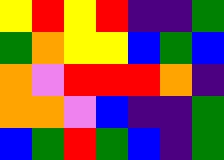[["yellow", "red", "yellow", "red", "indigo", "indigo", "green"], ["green", "orange", "yellow", "yellow", "blue", "green", "blue"], ["orange", "violet", "red", "red", "red", "orange", "indigo"], ["orange", "orange", "violet", "blue", "indigo", "indigo", "green"], ["blue", "green", "red", "green", "blue", "indigo", "green"]]